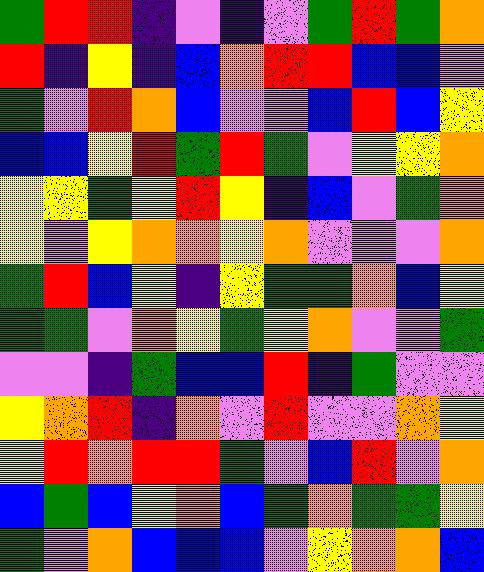[["green", "red", "red", "indigo", "violet", "indigo", "violet", "green", "red", "green", "orange"], ["red", "indigo", "yellow", "indigo", "blue", "orange", "red", "red", "blue", "blue", "violet"], ["green", "violet", "red", "orange", "blue", "violet", "violet", "blue", "red", "blue", "yellow"], ["blue", "blue", "yellow", "red", "green", "red", "green", "violet", "yellow", "yellow", "orange"], ["yellow", "yellow", "green", "yellow", "red", "yellow", "indigo", "blue", "violet", "green", "orange"], ["yellow", "violet", "yellow", "orange", "orange", "yellow", "orange", "violet", "violet", "violet", "orange"], ["green", "red", "blue", "yellow", "indigo", "yellow", "green", "green", "orange", "blue", "yellow"], ["green", "green", "violet", "orange", "yellow", "green", "yellow", "orange", "violet", "violet", "green"], ["violet", "violet", "indigo", "green", "blue", "blue", "red", "indigo", "green", "violet", "violet"], ["yellow", "orange", "red", "indigo", "orange", "violet", "red", "violet", "violet", "orange", "yellow"], ["yellow", "red", "orange", "red", "red", "green", "violet", "blue", "red", "violet", "orange"], ["blue", "green", "blue", "yellow", "orange", "blue", "green", "orange", "green", "green", "yellow"], ["green", "violet", "orange", "blue", "blue", "blue", "violet", "yellow", "orange", "orange", "blue"]]